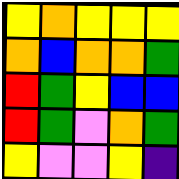[["yellow", "orange", "yellow", "yellow", "yellow"], ["orange", "blue", "orange", "orange", "green"], ["red", "green", "yellow", "blue", "blue"], ["red", "green", "violet", "orange", "green"], ["yellow", "violet", "violet", "yellow", "indigo"]]